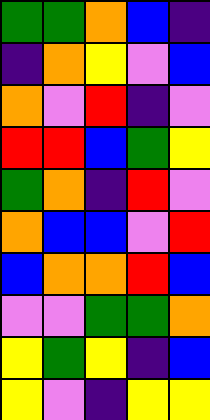[["green", "green", "orange", "blue", "indigo"], ["indigo", "orange", "yellow", "violet", "blue"], ["orange", "violet", "red", "indigo", "violet"], ["red", "red", "blue", "green", "yellow"], ["green", "orange", "indigo", "red", "violet"], ["orange", "blue", "blue", "violet", "red"], ["blue", "orange", "orange", "red", "blue"], ["violet", "violet", "green", "green", "orange"], ["yellow", "green", "yellow", "indigo", "blue"], ["yellow", "violet", "indigo", "yellow", "yellow"]]